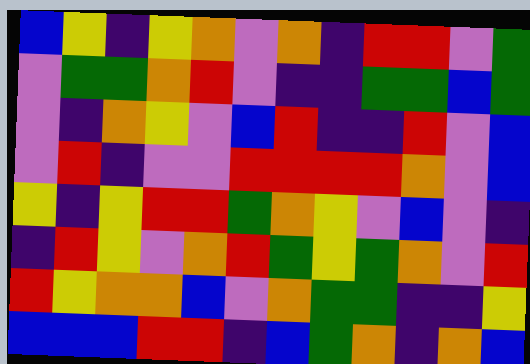[["blue", "yellow", "indigo", "yellow", "orange", "violet", "orange", "indigo", "red", "red", "violet", "green"], ["violet", "green", "green", "orange", "red", "violet", "indigo", "indigo", "green", "green", "blue", "green"], ["violet", "indigo", "orange", "yellow", "violet", "blue", "red", "indigo", "indigo", "red", "violet", "blue"], ["violet", "red", "indigo", "violet", "violet", "red", "red", "red", "red", "orange", "violet", "blue"], ["yellow", "indigo", "yellow", "red", "red", "green", "orange", "yellow", "violet", "blue", "violet", "indigo"], ["indigo", "red", "yellow", "violet", "orange", "red", "green", "yellow", "green", "orange", "violet", "red"], ["red", "yellow", "orange", "orange", "blue", "violet", "orange", "green", "green", "indigo", "indigo", "yellow"], ["blue", "blue", "blue", "red", "red", "indigo", "blue", "green", "orange", "indigo", "orange", "blue"]]